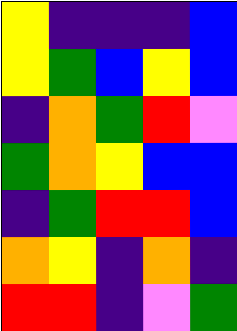[["yellow", "indigo", "indigo", "indigo", "blue"], ["yellow", "green", "blue", "yellow", "blue"], ["indigo", "orange", "green", "red", "violet"], ["green", "orange", "yellow", "blue", "blue"], ["indigo", "green", "red", "red", "blue"], ["orange", "yellow", "indigo", "orange", "indigo"], ["red", "red", "indigo", "violet", "green"]]